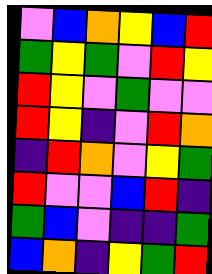[["violet", "blue", "orange", "yellow", "blue", "red"], ["green", "yellow", "green", "violet", "red", "yellow"], ["red", "yellow", "violet", "green", "violet", "violet"], ["red", "yellow", "indigo", "violet", "red", "orange"], ["indigo", "red", "orange", "violet", "yellow", "green"], ["red", "violet", "violet", "blue", "red", "indigo"], ["green", "blue", "violet", "indigo", "indigo", "green"], ["blue", "orange", "indigo", "yellow", "green", "red"]]